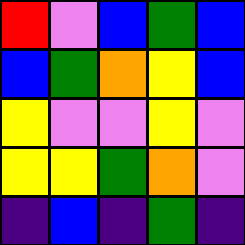[["red", "violet", "blue", "green", "blue"], ["blue", "green", "orange", "yellow", "blue"], ["yellow", "violet", "violet", "yellow", "violet"], ["yellow", "yellow", "green", "orange", "violet"], ["indigo", "blue", "indigo", "green", "indigo"]]